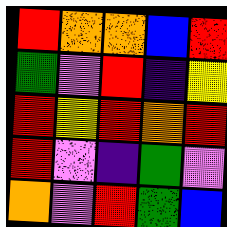[["red", "orange", "orange", "blue", "red"], ["green", "violet", "red", "indigo", "yellow"], ["red", "yellow", "red", "orange", "red"], ["red", "violet", "indigo", "green", "violet"], ["orange", "violet", "red", "green", "blue"]]